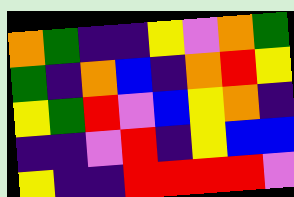[["orange", "green", "indigo", "indigo", "yellow", "violet", "orange", "green"], ["green", "indigo", "orange", "blue", "indigo", "orange", "red", "yellow"], ["yellow", "green", "red", "violet", "blue", "yellow", "orange", "indigo"], ["indigo", "indigo", "violet", "red", "indigo", "yellow", "blue", "blue"], ["yellow", "indigo", "indigo", "red", "red", "red", "red", "violet"]]